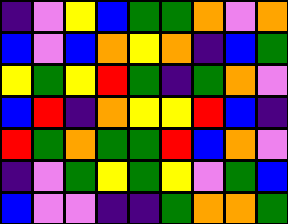[["indigo", "violet", "yellow", "blue", "green", "green", "orange", "violet", "orange"], ["blue", "violet", "blue", "orange", "yellow", "orange", "indigo", "blue", "green"], ["yellow", "green", "yellow", "red", "green", "indigo", "green", "orange", "violet"], ["blue", "red", "indigo", "orange", "yellow", "yellow", "red", "blue", "indigo"], ["red", "green", "orange", "green", "green", "red", "blue", "orange", "violet"], ["indigo", "violet", "green", "yellow", "green", "yellow", "violet", "green", "blue"], ["blue", "violet", "violet", "indigo", "indigo", "green", "orange", "orange", "green"]]